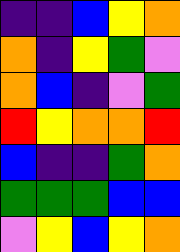[["indigo", "indigo", "blue", "yellow", "orange"], ["orange", "indigo", "yellow", "green", "violet"], ["orange", "blue", "indigo", "violet", "green"], ["red", "yellow", "orange", "orange", "red"], ["blue", "indigo", "indigo", "green", "orange"], ["green", "green", "green", "blue", "blue"], ["violet", "yellow", "blue", "yellow", "orange"]]